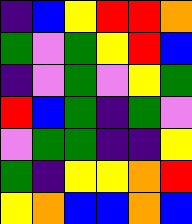[["indigo", "blue", "yellow", "red", "red", "orange"], ["green", "violet", "green", "yellow", "red", "blue"], ["indigo", "violet", "green", "violet", "yellow", "green"], ["red", "blue", "green", "indigo", "green", "violet"], ["violet", "green", "green", "indigo", "indigo", "yellow"], ["green", "indigo", "yellow", "yellow", "orange", "red"], ["yellow", "orange", "blue", "blue", "orange", "blue"]]